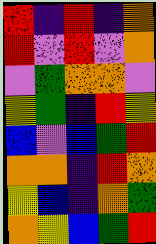[["red", "indigo", "red", "indigo", "orange"], ["red", "violet", "red", "violet", "orange"], ["violet", "green", "orange", "orange", "violet"], ["yellow", "green", "indigo", "red", "yellow"], ["blue", "violet", "blue", "green", "red"], ["orange", "orange", "indigo", "red", "orange"], ["yellow", "blue", "indigo", "orange", "green"], ["orange", "yellow", "blue", "green", "red"]]